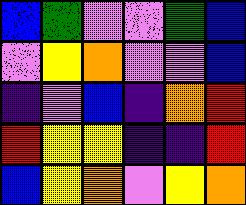[["blue", "green", "violet", "violet", "green", "blue"], ["violet", "yellow", "orange", "violet", "violet", "blue"], ["indigo", "violet", "blue", "indigo", "orange", "red"], ["red", "yellow", "yellow", "indigo", "indigo", "red"], ["blue", "yellow", "orange", "violet", "yellow", "orange"]]